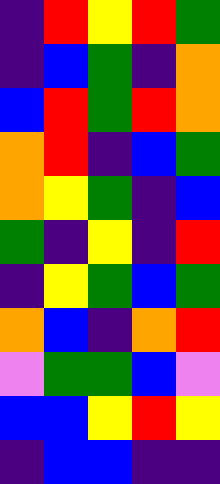[["indigo", "red", "yellow", "red", "green"], ["indigo", "blue", "green", "indigo", "orange"], ["blue", "red", "green", "red", "orange"], ["orange", "red", "indigo", "blue", "green"], ["orange", "yellow", "green", "indigo", "blue"], ["green", "indigo", "yellow", "indigo", "red"], ["indigo", "yellow", "green", "blue", "green"], ["orange", "blue", "indigo", "orange", "red"], ["violet", "green", "green", "blue", "violet"], ["blue", "blue", "yellow", "red", "yellow"], ["indigo", "blue", "blue", "indigo", "indigo"]]